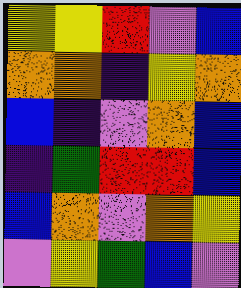[["yellow", "yellow", "red", "violet", "blue"], ["orange", "orange", "indigo", "yellow", "orange"], ["blue", "indigo", "violet", "orange", "blue"], ["indigo", "green", "red", "red", "blue"], ["blue", "orange", "violet", "orange", "yellow"], ["violet", "yellow", "green", "blue", "violet"]]